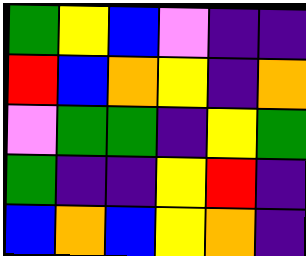[["green", "yellow", "blue", "violet", "indigo", "indigo"], ["red", "blue", "orange", "yellow", "indigo", "orange"], ["violet", "green", "green", "indigo", "yellow", "green"], ["green", "indigo", "indigo", "yellow", "red", "indigo"], ["blue", "orange", "blue", "yellow", "orange", "indigo"]]